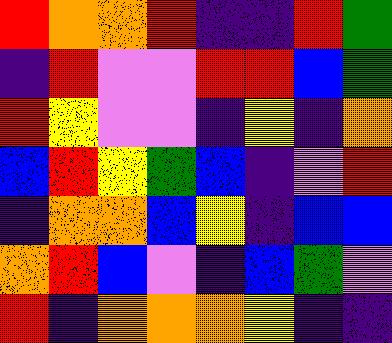[["red", "orange", "orange", "red", "indigo", "indigo", "red", "green"], ["indigo", "red", "violet", "violet", "red", "red", "blue", "green"], ["red", "yellow", "violet", "violet", "indigo", "yellow", "indigo", "orange"], ["blue", "red", "yellow", "green", "blue", "indigo", "violet", "red"], ["indigo", "orange", "orange", "blue", "yellow", "indigo", "blue", "blue"], ["orange", "red", "blue", "violet", "indigo", "blue", "green", "violet"], ["red", "indigo", "orange", "orange", "orange", "yellow", "indigo", "indigo"]]